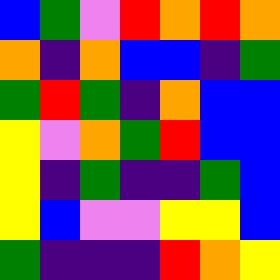[["blue", "green", "violet", "red", "orange", "red", "orange"], ["orange", "indigo", "orange", "blue", "blue", "indigo", "green"], ["green", "red", "green", "indigo", "orange", "blue", "blue"], ["yellow", "violet", "orange", "green", "red", "blue", "blue"], ["yellow", "indigo", "green", "indigo", "indigo", "green", "blue"], ["yellow", "blue", "violet", "violet", "yellow", "yellow", "blue"], ["green", "indigo", "indigo", "indigo", "red", "orange", "yellow"]]